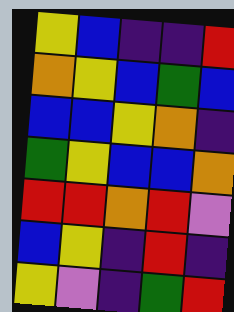[["yellow", "blue", "indigo", "indigo", "red"], ["orange", "yellow", "blue", "green", "blue"], ["blue", "blue", "yellow", "orange", "indigo"], ["green", "yellow", "blue", "blue", "orange"], ["red", "red", "orange", "red", "violet"], ["blue", "yellow", "indigo", "red", "indigo"], ["yellow", "violet", "indigo", "green", "red"]]